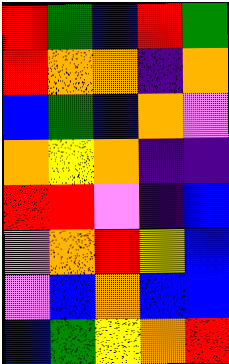[["red", "green", "blue", "red", "green"], ["red", "orange", "orange", "indigo", "orange"], ["blue", "green", "blue", "orange", "violet"], ["orange", "yellow", "orange", "indigo", "indigo"], ["red", "red", "violet", "indigo", "blue"], ["violet", "orange", "red", "yellow", "blue"], ["violet", "blue", "orange", "blue", "blue"], ["blue", "green", "yellow", "orange", "red"]]